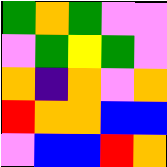[["green", "orange", "green", "violet", "violet"], ["violet", "green", "yellow", "green", "violet"], ["orange", "indigo", "orange", "violet", "orange"], ["red", "orange", "orange", "blue", "blue"], ["violet", "blue", "blue", "red", "orange"]]